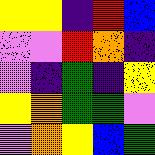[["yellow", "yellow", "indigo", "red", "blue"], ["violet", "violet", "red", "orange", "indigo"], ["violet", "indigo", "green", "indigo", "yellow"], ["yellow", "orange", "green", "green", "violet"], ["violet", "orange", "yellow", "blue", "green"]]